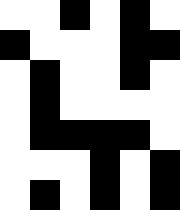[["white", "white", "black", "white", "black", "white"], ["black", "white", "white", "white", "black", "black"], ["white", "black", "white", "white", "black", "white"], ["white", "black", "white", "white", "white", "white"], ["white", "black", "black", "black", "black", "white"], ["white", "white", "white", "black", "white", "black"], ["white", "black", "white", "black", "white", "black"]]